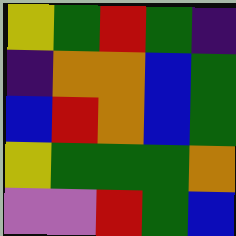[["yellow", "green", "red", "green", "indigo"], ["indigo", "orange", "orange", "blue", "green"], ["blue", "red", "orange", "blue", "green"], ["yellow", "green", "green", "green", "orange"], ["violet", "violet", "red", "green", "blue"]]